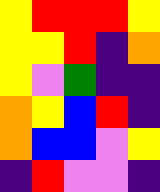[["yellow", "red", "red", "red", "yellow"], ["yellow", "yellow", "red", "indigo", "orange"], ["yellow", "violet", "green", "indigo", "indigo"], ["orange", "yellow", "blue", "red", "indigo"], ["orange", "blue", "blue", "violet", "yellow"], ["indigo", "red", "violet", "violet", "indigo"]]